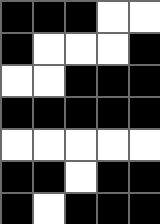[["black", "black", "black", "white", "white"], ["black", "white", "white", "white", "black"], ["white", "white", "black", "black", "black"], ["black", "black", "black", "black", "black"], ["white", "white", "white", "white", "white"], ["black", "black", "white", "black", "black"], ["black", "white", "black", "black", "black"]]